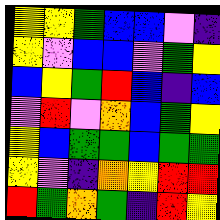[["yellow", "yellow", "green", "blue", "blue", "violet", "indigo"], ["yellow", "violet", "blue", "blue", "violet", "green", "yellow"], ["blue", "yellow", "green", "red", "blue", "indigo", "blue"], ["violet", "red", "violet", "orange", "blue", "green", "yellow"], ["yellow", "blue", "green", "green", "blue", "green", "green"], ["yellow", "violet", "indigo", "orange", "yellow", "red", "red"], ["red", "green", "orange", "green", "indigo", "red", "yellow"]]